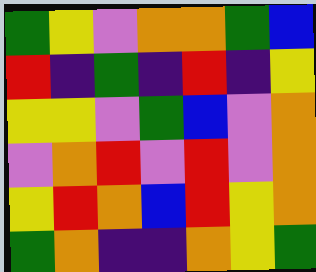[["green", "yellow", "violet", "orange", "orange", "green", "blue"], ["red", "indigo", "green", "indigo", "red", "indigo", "yellow"], ["yellow", "yellow", "violet", "green", "blue", "violet", "orange"], ["violet", "orange", "red", "violet", "red", "violet", "orange"], ["yellow", "red", "orange", "blue", "red", "yellow", "orange"], ["green", "orange", "indigo", "indigo", "orange", "yellow", "green"]]